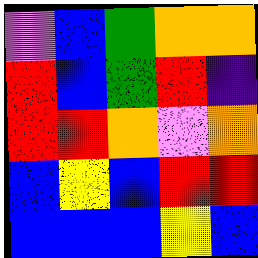[["violet", "blue", "green", "orange", "orange"], ["red", "blue", "green", "red", "indigo"], ["red", "red", "orange", "violet", "orange"], ["blue", "yellow", "blue", "red", "red"], ["blue", "blue", "blue", "yellow", "blue"]]